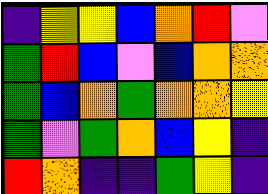[["indigo", "yellow", "yellow", "blue", "orange", "red", "violet"], ["green", "red", "blue", "violet", "blue", "orange", "orange"], ["green", "blue", "orange", "green", "orange", "orange", "yellow"], ["green", "violet", "green", "orange", "blue", "yellow", "indigo"], ["red", "orange", "indigo", "indigo", "green", "yellow", "indigo"]]